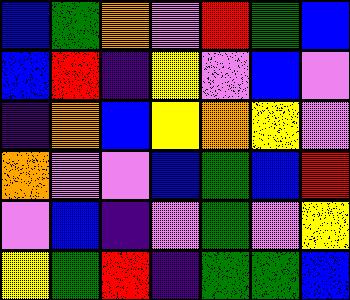[["blue", "green", "orange", "violet", "red", "green", "blue"], ["blue", "red", "indigo", "yellow", "violet", "blue", "violet"], ["indigo", "orange", "blue", "yellow", "orange", "yellow", "violet"], ["orange", "violet", "violet", "blue", "green", "blue", "red"], ["violet", "blue", "indigo", "violet", "green", "violet", "yellow"], ["yellow", "green", "red", "indigo", "green", "green", "blue"]]